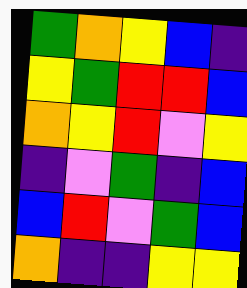[["green", "orange", "yellow", "blue", "indigo"], ["yellow", "green", "red", "red", "blue"], ["orange", "yellow", "red", "violet", "yellow"], ["indigo", "violet", "green", "indigo", "blue"], ["blue", "red", "violet", "green", "blue"], ["orange", "indigo", "indigo", "yellow", "yellow"]]